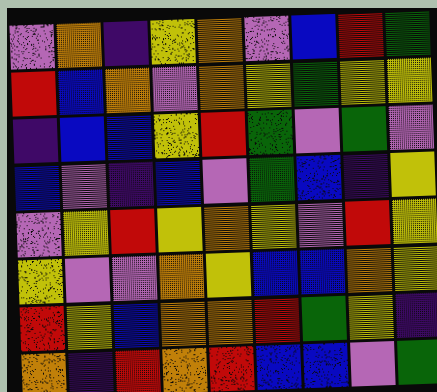[["violet", "orange", "indigo", "yellow", "orange", "violet", "blue", "red", "green"], ["red", "blue", "orange", "violet", "orange", "yellow", "green", "yellow", "yellow"], ["indigo", "blue", "blue", "yellow", "red", "green", "violet", "green", "violet"], ["blue", "violet", "indigo", "blue", "violet", "green", "blue", "indigo", "yellow"], ["violet", "yellow", "red", "yellow", "orange", "yellow", "violet", "red", "yellow"], ["yellow", "violet", "violet", "orange", "yellow", "blue", "blue", "orange", "yellow"], ["red", "yellow", "blue", "orange", "orange", "red", "green", "yellow", "indigo"], ["orange", "indigo", "red", "orange", "red", "blue", "blue", "violet", "green"]]